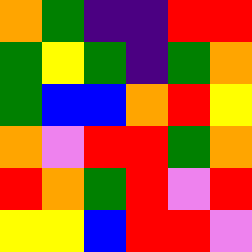[["orange", "green", "indigo", "indigo", "red", "red"], ["green", "yellow", "green", "indigo", "green", "orange"], ["green", "blue", "blue", "orange", "red", "yellow"], ["orange", "violet", "red", "red", "green", "orange"], ["red", "orange", "green", "red", "violet", "red"], ["yellow", "yellow", "blue", "red", "red", "violet"]]